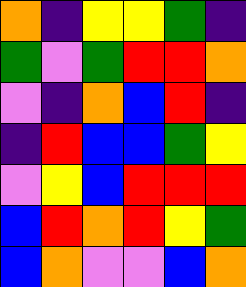[["orange", "indigo", "yellow", "yellow", "green", "indigo"], ["green", "violet", "green", "red", "red", "orange"], ["violet", "indigo", "orange", "blue", "red", "indigo"], ["indigo", "red", "blue", "blue", "green", "yellow"], ["violet", "yellow", "blue", "red", "red", "red"], ["blue", "red", "orange", "red", "yellow", "green"], ["blue", "orange", "violet", "violet", "blue", "orange"]]